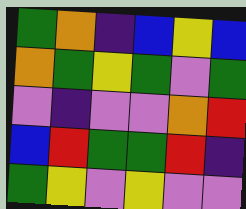[["green", "orange", "indigo", "blue", "yellow", "blue"], ["orange", "green", "yellow", "green", "violet", "green"], ["violet", "indigo", "violet", "violet", "orange", "red"], ["blue", "red", "green", "green", "red", "indigo"], ["green", "yellow", "violet", "yellow", "violet", "violet"]]